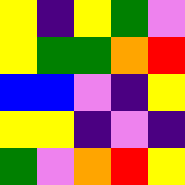[["yellow", "indigo", "yellow", "green", "violet"], ["yellow", "green", "green", "orange", "red"], ["blue", "blue", "violet", "indigo", "yellow"], ["yellow", "yellow", "indigo", "violet", "indigo"], ["green", "violet", "orange", "red", "yellow"]]